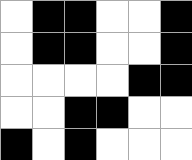[["white", "black", "black", "white", "white", "black"], ["white", "black", "black", "white", "white", "black"], ["white", "white", "white", "white", "black", "black"], ["white", "white", "black", "black", "white", "white"], ["black", "white", "black", "white", "white", "white"]]